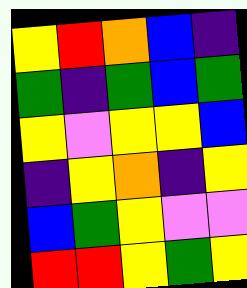[["yellow", "red", "orange", "blue", "indigo"], ["green", "indigo", "green", "blue", "green"], ["yellow", "violet", "yellow", "yellow", "blue"], ["indigo", "yellow", "orange", "indigo", "yellow"], ["blue", "green", "yellow", "violet", "violet"], ["red", "red", "yellow", "green", "yellow"]]